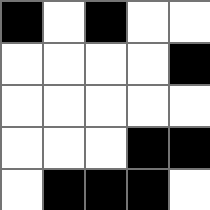[["black", "white", "black", "white", "white"], ["white", "white", "white", "white", "black"], ["white", "white", "white", "white", "white"], ["white", "white", "white", "black", "black"], ["white", "black", "black", "black", "white"]]